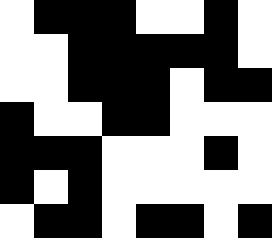[["white", "black", "black", "black", "white", "white", "black", "white"], ["white", "white", "black", "black", "black", "black", "black", "white"], ["white", "white", "black", "black", "black", "white", "black", "black"], ["black", "white", "white", "black", "black", "white", "white", "white"], ["black", "black", "black", "white", "white", "white", "black", "white"], ["black", "white", "black", "white", "white", "white", "white", "white"], ["white", "black", "black", "white", "black", "black", "white", "black"]]